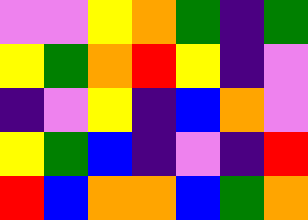[["violet", "violet", "yellow", "orange", "green", "indigo", "green"], ["yellow", "green", "orange", "red", "yellow", "indigo", "violet"], ["indigo", "violet", "yellow", "indigo", "blue", "orange", "violet"], ["yellow", "green", "blue", "indigo", "violet", "indigo", "red"], ["red", "blue", "orange", "orange", "blue", "green", "orange"]]